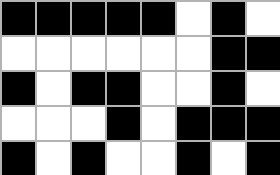[["black", "black", "black", "black", "black", "white", "black", "white"], ["white", "white", "white", "white", "white", "white", "black", "black"], ["black", "white", "black", "black", "white", "white", "black", "white"], ["white", "white", "white", "black", "white", "black", "black", "black"], ["black", "white", "black", "white", "white", "black", "white", "black"]]